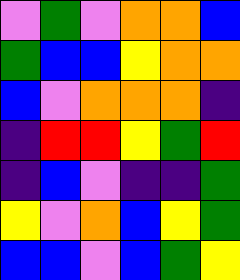[["violet", "green", "violet", "orange", "orange", "blue"], ["green", "blue", "blue", "yellow", "orange", "orange"], ["blue", "violet", "orange", "orange", "orange", "indigo"], ["indigo", "red", "red", "yellow", "green", "red"], ["indigo", "blue", "violet", "indigo", "indigo", "green"], ["yellow", "violet", "orange", "blue", "yellow", "green"], ["blue", "blue", "violet", "blue", "green", "yellow"]]